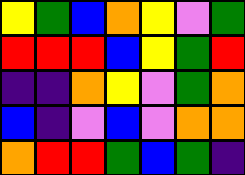[["yellow", "green", "blue", "orange", "yellow", "violet", "green"], ["red", "red", "red", "blue", "yellow", "green", "red"], ["indigo", "indigo", "orange", "yellow", "violet", "green", "orange"], ["blue", "indigo", "violet", "blue", "violet", "orange", "orange"], ["orange", "red", "red", "green", "blue", "green", "indigo"]]